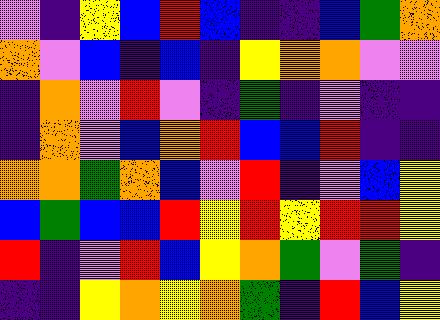[["violet", "indigo", "yellow", "blue", "red", "blue", "indigo", "indigo", "blue", "green", "orange"], ["orange", "violet", "blue", "indigo", "blue", "indigo", "yellow", "orange", "orange", "violet", "violet"], ["indigo", "orange", "violet", "red", "violet", "indigo", "green", "indigo", "violet", "indigo", "indigo"], ["indigo", "orange", "violet", "blue", "orange", "red", "blue", "blue", "red", "indigo", "indigo"], ["orange", "orange", "green", "orange", "blue", "violet", "red", "indigo", "violet", "blue", "yellow"], ["blue", "green", "blue", "blue", "red", "yellow", "red", "yellow", "red", "red", "yellow"], ["red", "indigo", "violet", "red", "blue", "yellow", "orange", "green", "violet", "green", "indigo"], ["indigo", "indigo", "yellow", "orange", "yellow", "orange", "green", "indigo", "red", "blue", "yellow"]]